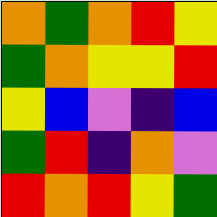[["orange", "green", "orange", "red", "yellow"], ["green", "orange", "yellow", "yellow", "red"], ["yellow", "blue", "violet", "indigo", "blue"], ["green", "red", "indigo", "orange", "violet"], ["red", "orange", "red", "yellow", "green"]]